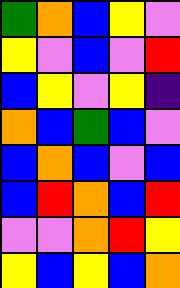[["green", "orange", "blue", "yellow", "violet"], ["yellow", "violet", "blue", "violet", "red"], ["blue", "yellow", "violet", "yellow", "indigo"], ["orange", "blue", "green", "blue", "violet"], ["blue", "orange", "blue", "violet", "blue"], ["blue", "red", "orange", "blue", "red"], ["violet", "violet", "orange", "red", "yellow"], ["yellow", "blue", "yellow", "blue", "orange"]]